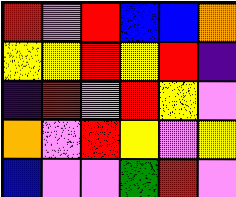[["red", "violet", "red", "blue", "blue", "orange"], ["yellow", "yellow", "red", "yellow", "red", "indigo"], ["indigo", "red", "violet", "red", "yellow", "violet"], ["orange", "violet", "red", "yellow", "violet", "yellow"], ["blue", "violet", "violet", "green", "red", "violet"]]